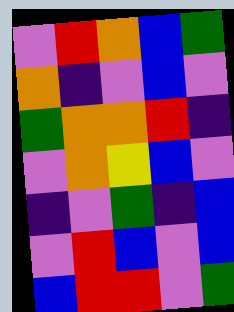[["violet", "red", "orange", "blue", "green"], ["orange", "indigo", "violet", "blue", "violet"], ["green", "orange", "orange", "red", "indigo"], ["violet", "orange", "yellow", "blue", "violet"], ["indigo", "violet", "green", "indigo", "blue"], ["violet", "red", "blue", "violet", "blue"], ["blue", "red", "red", "violet", "green"]]